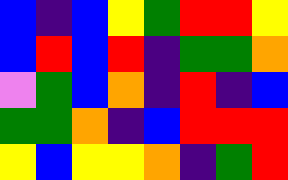[["blue", "indigo", "blue", "yellow", "green", "red", "red", "yellow"], ["blue", "red", "blue", "red", "indigo", "green", "green", "orange"], ["violet", "green", "blue", "orange", "indigo", "red", "indigo", "blue"], ["green", "green", "orange", "indigo", "blue", "red", "red", "red"], ["yellow", "blue", "yellow", "yellow", "orange", "indigo", "green", "red"]]